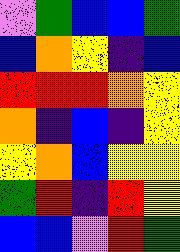[["violet", "green", "blue", "blue", "green"], ["blue", "orange", "yellow", "indigo", "blue"], ["red", "red", "red", "orange", "yellow"], ["orange", "indigo", "blue", "indigo", "yellow"], ["yellow", "orange", "blue", "yellow", "yellow"], ["green", "red", "indigo", "red", "yellow"], ["blue", "blue", "violet", "red", "green"]]